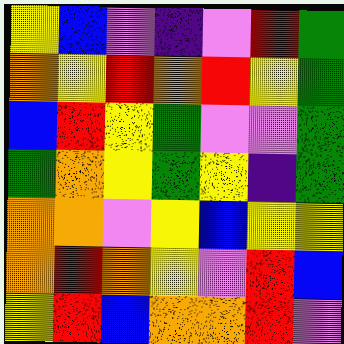[["yellow", "blue", "violet", "indigo", "violet", "red", "green"], ["orange", "yellow", "red", "orange", "red", "yellow", "green"], ["blue", "red", "yellow", "green", "violet", "violet", "green"], ["green", "orange", "yellow", "green", "yellow", "indigo", "green"], ["orange", "orange", "violet", "yellow", "blue", "yellow", "yellow"], ["orange", "red", "orange", "yellow", "violet", "red", "blue"], ["yellow", "red", "blue", "orange", "orange", "red", "violet"]]